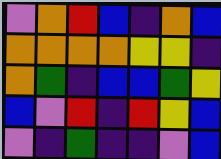[["violet", "orange", "red", "blue", "indigo", "orange", "blue"], ["orange", "orange", "orange", "orange", "yellow", "yellow", "indigo"], ["orange", "green", "indigo", "blue", "blue", "green", "yellow"], ["blue", "violet", "red", "indigo", "red", "yellow", "blue"], ["violet", "indigo", "green", "indigo", "indigo", "violet", "blue"]]